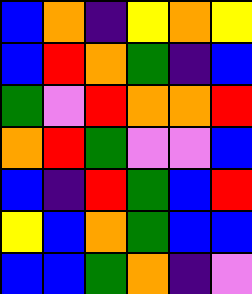[["blue", "orange", "indigo", "yellow", "orange", "yellow"], ["blue", "red", "orange", "green", "indigo", "blue"], ["green", "violet", "red", "orange", "orange", "red"], ["orange", "red", "green", "violet", "violet", "blue"], ["blue", "indigo", "red", "green", "blue", "red"], ["yellow", "blue", "orange", "green", "blue", "blue"], ["blue", "blue", "green", "orange", "indigo", "violet"]]